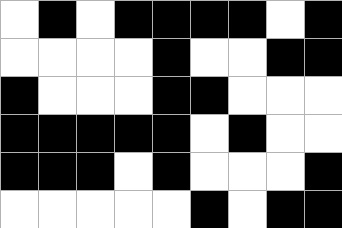[["white", "black", "white", "black", "black", "black", "black", "white", "black"], ["white", "white", "white", "white", "black", "white", "white", "black", "black"], ["black", "white", "white", "white", "black", "black", "white", "white", "white"], ["black", "black", "black", "black", "black", "white", "black", "white", "white"], ["black", "black", "black", "white", "black", "white", "white", "white", "black"], ["white", "white", "white", "white", "white", "black", "white", "black", "black"]]